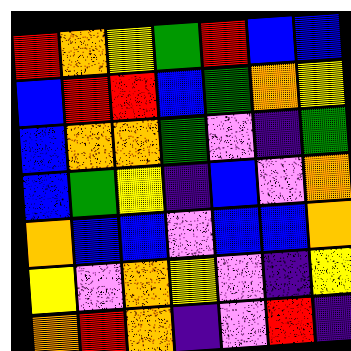[["red", "orange", "yellow", "green", "red", "blue", "blue"], ["blue", "red", "red", "blue", "green", "orange", "yellow"], ["blue", "orange", "orange", "green", "violet", "indigo", "green"], ["blue", "green", "yellow", "indigo", "blue", "violet", "orange"], ["orange", "blue", "blue", "violet", "blue", "blue", "orange"], ["yellow", "violet", "orange", "yellow", "violet", "indigo", "yellow"], ["orange", "red", "orange", "indigo", "violet", "red", "indigo"]]